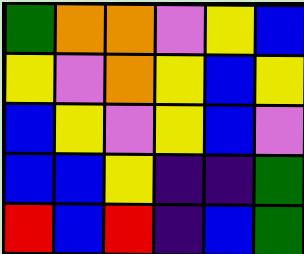[["green", "orange", "orange", "violet", "yellow", "blue"], ["yellow", "violet", "orange", "yellow", "blue", "yellow"], ["blue", "yellow", "violet", "yellow", "blue", "violet"], ["blue", "blue", "yellow", "indigo", "indigo", "green"], ["red", "blue", "red", "indigo", "blue", "green"]]